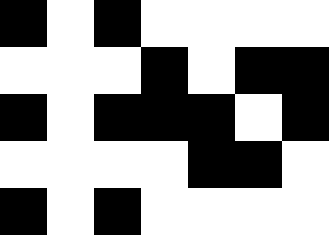[["black", "white", "black", "white", "white", "white", "white"], ["white", "white", "white", "black", "white", "black", "black"], ["black", "white", "black", "black", "black", "white", "black"], ["white", "white", "white", "white", "black", "black", "white"], ["black", "white", "black", "white", "white", "white", "white"]]